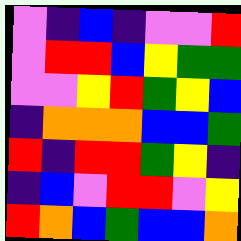[["violet", "indigo", "blue", "indigo", "violet", "violet", "red"], ["violet", "red", "red", "blue", "yellow", "green", "green"], ["violet", "violet", "yellow", "red", "green", "yellow", "blue"], ["indigo", "orange", "orange", "orange", "blue", "blue", "green"], ["red", "indigo", "red", "red", "green", "yellow", "indigo"], ["indigo", "blue", "violet", "red", "red", "violet", "yellow"], ["red", "orange", "blue", "green", "blue", "blue", "orange"]]